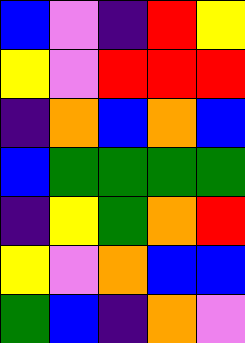[["blue", "violet", "indigo", "red", "yellow"], ["yellow", "violet", "red", "red", "red"], ["indigo", "orange", "blue", "orange", "blue"], ["blue", "green", "green", "green", "green"], ["indigo", "yellow", "green", "orange", "red"], ["yellow", "violet", "orange", "blue", "blue"], ["green", "blue", "indigo", "orange", "violet"]]